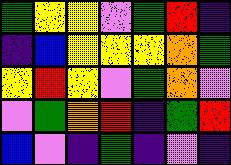[["green", "yellow", "yellow", "violet", "green", "red", "indigo"], ["indigo", "blue", "yellow", "yellow", "yellow", "orange", "green"], ["yellow", "red", "yellow", "violet", "green", "orange", "violet"], ["violet", "green", "orange", "red", "indigo", "green", "red"], ["blue", "violet", "indigo", "green", "indigo", "violet", "indigo"]]